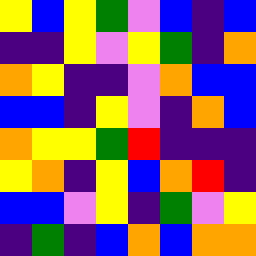[["yellow", "blue", "yellow", "green", "violet", "blue", "indigo", "blue"], ["indigo", "indigo", "yellow", "violet", "yellow", "green", "indigo", "orange"], ["orange", "yellow", "indigo", "indigo", "violet", "orange", "blue", "blue"], ["blue", "blue", "indigo", "yellow", "violet", "indigo", "orange", "blue"], ["orange", "yellow", "yellow", "green", "red", "indigo", "indigo", "indigo"], ["yellow", "orange", "indigo", "yellow", "blue", "orange", "red", "indigo"], ["blue", "blue", "violet", "yellow", "indigo", "green", "violet", "yellow"], ["indigo", "green", "indigo", "blue", "orange", "blue", "orange", "orange"]]